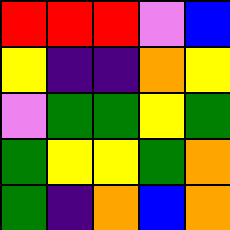[["red", "red", "red", "violet", "blue"], ["yellow", "indigo", "indigo", "orange", "yellow"], ["violet", "green", "green", "yellow", "green"], ["green", "yellow", "yellow", "green", "orange"], ["green", "indigo", "orange", "blue", "orange"]]